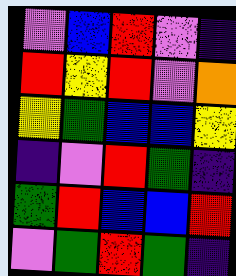[["violet", "blue", "red", "violet", "indigo"], ["red", "yellow", "red", "violet", "orange"], ["yellow", "green", "blue", "blue", "yellow"], ["indigo", "violet", "red", "green", "indigo"], ["green", "red", "blue", "blue", "red"], ["violet", "green", "red", "green", "indigo"]]